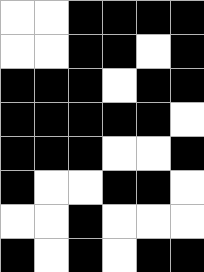[["white", "white", "black", "black", "black", "black"], ["white", "white", "black", "black", "white", "black"], ["black", "black", "black", "white", "black", "black"], ["black", "black", "black", "black", "black", "white"], ["black", "black", "black", "white", "white", "black"], ["black", "white", "white", "black", "black", "white"], ["white", "white", "black", "white", "white", "white"], ["black", "white", "black", "white", "black", "black"]]